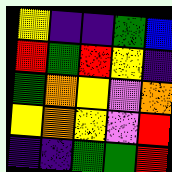[["yellow", "indigo", "indigo", "green", "blue"], ["red", "green", "red", "yellow", "indigo"], ["green", "orange", "yellow", "violet", "orange"], ["yellow", "orange", "yellow", "violet", "red"], ["indigo", "indigo", "green", "green", "red"]]